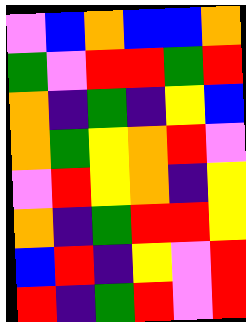[["violet", "blue", "orange", "blue", "blue", "orange"], ["green", "violet", "red", "red", "green", "red"], ["orange", "indigo", "green", "indigo", "yellow", "blue"], ["orange", "green", "yellow", "orange", "red", "violet"], ["violet", "red", "yellow", "orange", "indigo", "yellow"], ["orange", "indigo", "green", "red", "red", "yellow"], ["blue", "red", "indigo", "yellow", "violet", "red"], ["red", "indigo", "green", "red", "violet", "red"]]